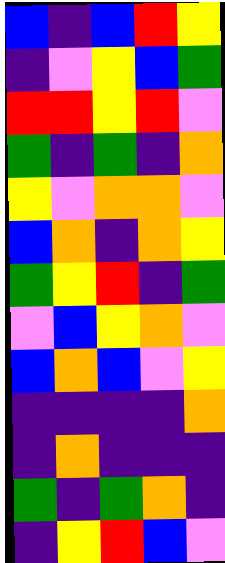[["blue", "indigo", "blue", "red", "yellow"], ["indigo", "violet", "yellow", "blue", "green"], ["red", "red", "yellow", "red", "violet"], ["green", "indigo", "green", "indigo", "orange"], ["yellow", "violet", "orange", "orange", "violet"], ["blue", "orange", "indigo", "orange", "yellow"], ["green", "yellow", "red", "indigo", "green"], ["violet", "blue", "yellow", "orange", "violet"], ["blue", "orange", "blue", "violet", "yellow"], ["indigo", "indigo", "indigo", "indigo", "orange"], ["indigo", "orange", "indigo", "indigo", "indigo"], ["green", "indigo", "green", "orange", "indigo"], ["indigo", "yellow", "red", "blue", "violet"]]